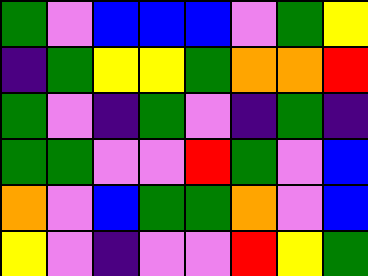[["green", "violet", "blue", "blue", "blue", "violet", "green", "yellow"], ["indigo", "green", "yellow", "yellow", "green", "orange", "orange", "red"], ["green", "violet", "indigo", "green", "violet", "indigo", "green", "indigo"], ["green", "green", "violet", "violet", "red", "green", "violet", "blue"], ["orange", "violet", "blue", "green", "green", "orange", "violet", "blue"], ["yellow", "violet", "indigo", "violet", "violet", "red", "yellow", "green"]]